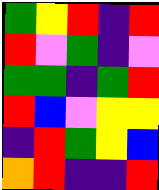[["green", "yellow", "red", "indigo", "red"], ["red", "violet", "green", "indigo", "violet"], ["green", "green", "indigo", "green", "red"], ["red", "blue", "violet", "yellow", "yellow"], ["indigo", "red", "green", "yellow", "blue"], ["orange", "red", "indigo", "indigo", "red"]]